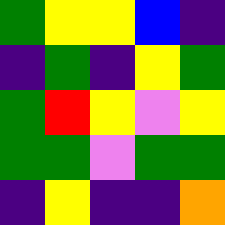[["green", "yellow", "yellow", "blue", "indigo"], ["indigo", "green", "indigo", "yellow", "green"], ["green", "red", "yellow", "violet", "yellow"], ["green", "green", "violet", "green", "green"], ["indigo", "yellow", "indigo", "indigo", "orange"]]